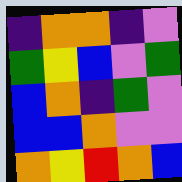[["indigo", "orange", "orange", "indigo", "violet"], ["green", "yellow", "blue", "violet", "green"], ["blue", "orange", "indigo", "green", "violet"], ["blue", "blue", "orange", "violet", "violet"], ["orange", "yellow", "red", "orange", "blue"]]